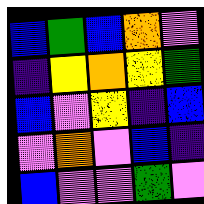[["blue", "green", "blue", "orange", "violet"], ["indigo", "yellow", "orange", "yellow", "green"], ["blue", "violet", "yellow", "indigo", "blue"], ["violet", "orange", "violet", "blue", "indigo"], ["blue", "violet", "violet", "green", "violet"]]